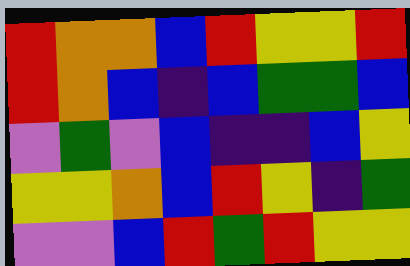[["red", "orange", "orange", "blue", "red", "yellow", "yellow", "red"], ["red", "orange", "blue", "indigo", "blue", "green", "green", "blue"], ["violet", "green", "violet", "blue", "indigo", "indigo", "blue", "yellow"], ["yellow", "yellow", "orange", "blue", "red", "yellow", "indigo", "green"], ["violet", "violet", "blue", "red", "green", "red", "yellow", "yellow"]]